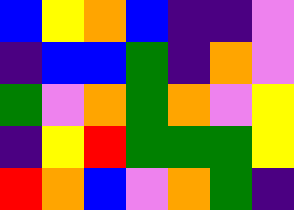[["blue", "yellow", "orange", "blue", "indigo", "indigo", "violet"], ["indigo", "blue", "blue", "green", "indigo", "orange", "violet"], ["green", "violet", "orange", "green", "orange", "violet", "yellow"], ["indigo", "yellow", "red", "green", "green", "green", "yellow"], ["red", "orange", "blue", "violet", "orange", "green", "indigo"]]